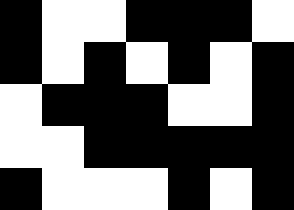[["black", "white", "white", "black", "black", "black", "white"], ["black", "white", "black", "white", "black", "white", "black"], ["white", "black", "black", "black", "white", "white", "black"], ["white", "white", "black", "black", "black", "black", "black"], ["black", "white", "white", "white", "black", "white", "black"]]